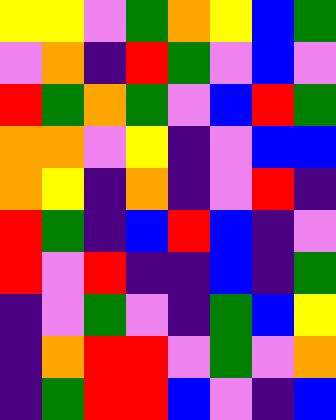[["yellow", "yellow", "violet", "green", "orange", "yellow", "blue", "green"], ["violet", "orange", "indigo", "red", "green", "violet", "blue", "violet"], ["red", "green", "orange", "green", "violet", "blue", "red", "green"], ["orange", "orange", "violet", "yellow", "indigo", "violet", "blue", "blue"], ["orange", "yellow", "indigo", "orange", "indigo", "violet", "red", "indigo"], ["red", "green", "indigo", "blue", "red", "blue", "indigo", "violet"], ["red", "violet", "red", "indigo", "indigo", "blue", "indigo", "green"], ["indigo", "violet", "green", "violet", "indigo", "green", "blue", "yellow"], ["indigo", "orange", "red", "red", "violet", "green", "violet", "orange"], ["indigo", "green", "red", "red", "blue", "violet", "indigo", "blue"]]